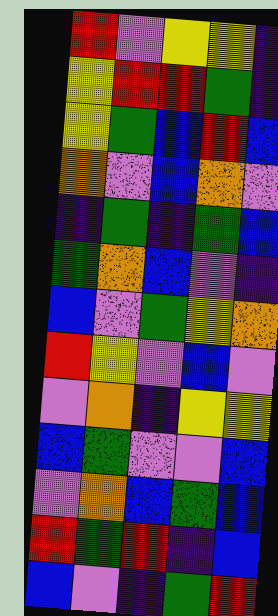[["red", "violet", "yellow", "yellow", "indigo"], ["yellow", "red", "red", "green", "indigo"], ["yellow", "green", "blue", "red", "blue"], ["orange", "violet", "blue", "orange", "violet"], ["indigo", "green", "indigo", "green", "blue"], ["green", "orange", "blue", "violet", "indigo"], ["blue", "violet", "green", "yellow", "orange"], ["red", "yellow", "violet", "blue", "violet"], ["violet", "orange", "indigo", "yellow", "yellow"], ["blue", "green", "violet", "violet", "blue"], ["violet", "orange", "blue", "green", "blue"], ["red", "green", "red", "indigo", "blue"], ["blue", "violet", "indigo", "green", "red"]]